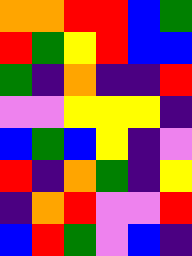[["orange", "orange", "red", "red", "blue", "green"], ["red", "green", "yellow", "red", "blue", "blue"], ["green", "indigo", "orange", "indigo", "indigo", "red"], ["violet", "violet", "yellow", "yellow", "yellow", "indigo"], ["blue", "green", "blue", "yellow", "indigo", "violet"], ["red", "indigo", "orange", "green", "indigo", "yellow"], ["indigo", "orange", "red", "violet", "violet", "red"], ["blue", "red", "green", "violet", "blue", "indigo"]]